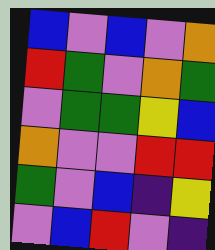[["blue", "violet", "blue", "violet", "orange"], ["red", "green", "violet", "orange", "green"], ["violet", "green", "green", "yellow", "blue"], ["orange", "violet", "violet", "red", "red"], ["green", "violet", "blue", "indigo", "yellow"], ["violet", "blue", "red", "violet", "indigo"]]